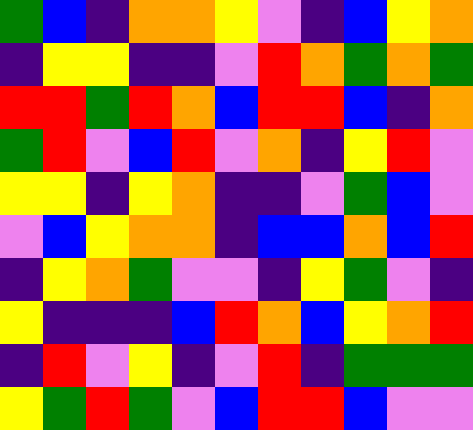[["green", "blue", "indigo", "orange", "orange", "yellow", "violet", "indigo", "blue", "yellow", "orange"], ["indigo", "yellow", "yellow", "indigo", "indigo", "violet", "red", "orange", "green", "orange", "green"], ["red", "red", "green", "red", "orange", "blue", "red", "red", "blue", "indigo", "orange"], ["green", "red", "violet", "blue", "red", "violet", "orange", "indigo", "yellow", "red", "violet"], ["yellow", "yellow", "indigo", "yellow", "orange", "indigo", "indigo", "violet", "green", "blue", "violet"], ["violet", "blue", "yellow", "orange", "orange", "indigo", "blue", "blue", "orange", "blue", "red"], ["indigo", "yellow", "orange", "green", "violet", "violet", "indigo", "yellow", "green", "violet", "indigo"], ["yellow", "indigo", "indigo", "indigo", "blue", "red", "orange", "blue", "yellow", "orange", "red"], ["indigo", "red", "violet", "yellow", "indigo", "violet", "red", "indigo", "green", "green", "green"], ["yellow", "green", "red", "green", "violet", "blue", "red", "red", "blue", "violet", "violet"]]